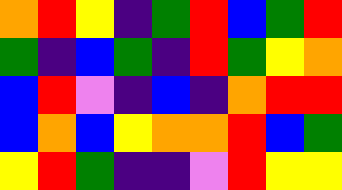[["orange", "red", "yellow", "indigo", "green", "red", "blue", "green", "red"], ["green", "indigo", "blue", "green", "indigo", "red", "green", "yellow", "orange"], ["blue", "red", "violet", "indigo", "blue", "indigo", "orange", "red", "red"], ["blue", "orange", "blue", "yellow", "orange", "orange", "red", "blue", "green"], ["yellow", "red", "green", "indigo", "indigo", "violet", "red", "yellow", "yellow"]]